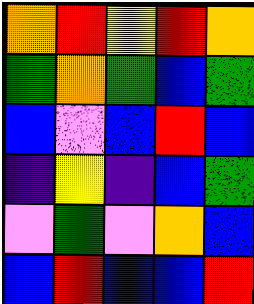[["orange", "red", "yellow", "red", "orange"], ["green", "orange", "green", "blue", "green"], ["blue", "violet", "blue", "red", "blue"], ["indigo", "yellow", "indigo", "blue", "green"], ["violet", "green", "violet", "orange", "blue"], ["blue", "red", "blue", "blue", "red"]]